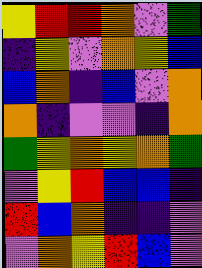[["yellow", "red", "red", "orange", "violet", "green"], ["indigo", "yellow", "violet", "orange", "yellow", "blue"], ["blue", "orange", "indigo", "blue", "violet", "orange"], ["orange", "indigo", "violet", "violet", "indigo", "orange"], ["green", "yellow", "orange", "yellow", "orange", "green"], ["violet", "yellow", "red", "blue", "blue", "indigo"], ["red", "blue", "orange", "indigo", "indigo", "violet"], ["violet", "orange", "yellow", "red", "blue", "violet"]]